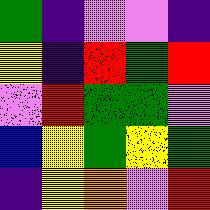[["green", "indigo", "violet", "violet", "indigo"], ["yellow", "indigo", "red", "green", "red"], ["violet", "red", "green", "green", "violet"], ["blue", "yellow", "green", "yellow", "green"], ["indigo", "yellow", "orange", "violet", "red"]]